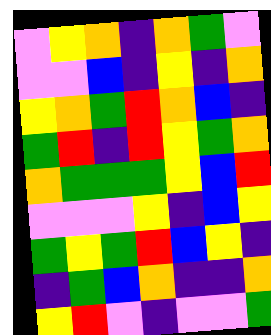[["violet", "yellow", "orange", "indigo", "orange", "green", "violet"], ["violet", "violet", "blue", "indigo", "yellow", "indigo", "orange"], ["yellow", "orange", "green", "red", "orange", "blue", "indigo"], ["green", "red", "indigo", "red", "yellow", "green", "orange"], ["orange", "green", "green", "green", "yellow", "blue", "red"], ["violet", "violet", "violet", "yellow", "indigo", "blue", "yellow"], ["green", "yellow", "green", "red", "blue", "yellow", "indigo"], ["indigo", "green", "blue", "orange", "indigo", "indigo", "orange"], ["yellow", "red", "violet", "indigo", "violet", "violet", "green"]]